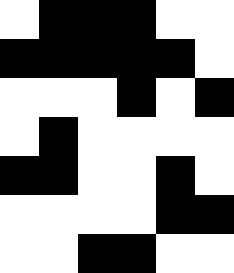[["white", "black", "black", "black", "white", "white"], ["black", "black", "black", "black", "black", "white"], ["white", "white", "white", "black", "white", "black"], ["white", "black", "white", "white", "white", "white"], ["black", "black", "white", "white", "black", "white"], ["white", "white", "white", "white", "black", "black"], ["white", "white", "black", "black", "white", "white"]]